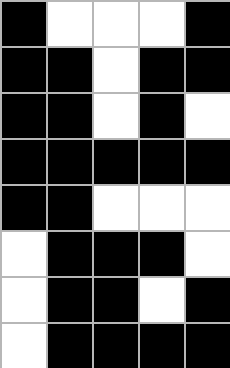[["black", "white", "white", "white", "black"], ["black", "black", "white", "black", "black"], ["black", "black", "white", "black", "white"], ["black", "black", "black", "black", "black"], ["black", "black", "white", "white", "white"], ["white", "black", "black", "black", "white"], ["white", "black", "black", "white", "black"], ["white", "black", "black", "black", "black"]]